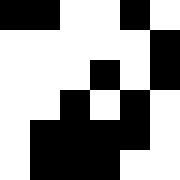[["black", "black", "white", "white", "black", "white"], ["white", "white", "white", "white", "white", "black"], ["white", "white", "white", "black", "white", "black"], ["white", "white", "black", "white", "black", "white"], ["white", "black", "black", "black", "black", "white"], ["white", "black", "black", "black", "white", "white"]]